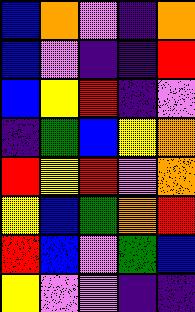[["blue", "orange", "violet", "indigo", "orange"], ["blue", "violet", "indigo", "indigo", "red"], ["blue", "yellow", "red", "indigo", "violet"], ["indigo", "green", "blue", "yellow", "orange"], ["red", "yellow", "red", "violet", "orange"], ["yellow", "blue", "green", "orange", "red"], ["red", "blue", "violet", "green", "blue"], ["yellow", "violet", "violet", "indigo", "indigo"]]